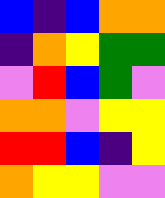[["blue", "indigo", "blue", "orange", "orange"], ["indigo", "orange", "yellow", "green", "green"], ["violet", "red", "blue", "green", "violet"], ["orange", "orange", "violet", "yellow", "yellow"], ["red", "red", "blue", "indigo", "yellow"], ["orange", "yellow", "yellow", "violet", "violet"]]